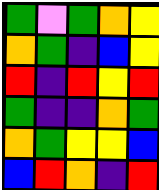[["green", "violet", "green", "orange", "yellow"], ["orange", "green", "indigo", "blue", "yellow"], ["red", "indigo", "red", "yellow", "red"], ["green", "indigo", "indigo", "orange", "green"], ["orange", "green", "yellow", "yellow", "blue"], ["blue", "red", "orange", "indigo", "red"]]